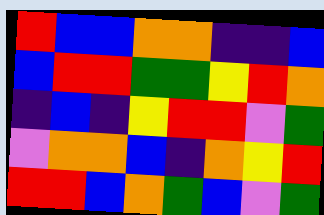[["red", "blue", "blue", "orange", "orange", "indigo", "indigo", "blue"], ["blue", "red", "red", "green", "green", "yellow", "red", "orange"], ["indigo", "blue", "indigo", "yellow", "red", "red", "violet", "green"], ["violet", "orange", "orange", "blue", "indigo", "orange", "yellow", "red"], ["red", "red", "blue", "orange", "green", "blue", "violet", "green"]]